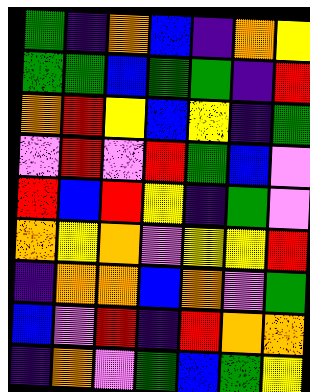[["green", "indigo", "orange", "blue", "indigo", "orange", "yellow"], ["green", "green", "blue", "green", "green", "indigo", "red"], ["orange", "red", "yellow", "blue", "yellow", "indigo", "green"], ["violet", "red", "violet", "red", "green", "blue", "violet"], ["red", "blue", "red", "yellow", "indigo", "green", "violet"], ["orange", "yellow", "orange", "violet", "yellow", "yellow", "red"], ["indigo", "orange", "orange", "blue", "orange", "violet", "green"], ["blue", "violet", "red", "indigo", "red", "orange", "orange"], ["indigo", "orange", "violet", "green", "blue", "green", "yellow"]]